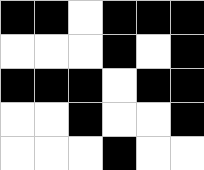[["black", "black", "white", "black", "black", "black"], ["white", "white", "white", "black", "white", "black"], ["black", "black", "black", "white", "black", "black"], ["white", "white", "black", "white", "white", "black"], ["white", "white", "white", "black", "white", "white"]]